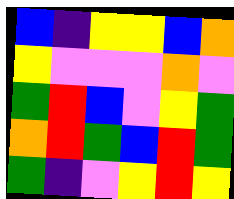[["blue", "indigo", "yellow", "yellow", "blue", "orange"], ["yellow", "violet", "violet", "violet", "orange", "violet"], ["green", "red", "blue", "violet", "yellow", "green"], ["orange", "red", "green", "blue", "red", "green"], ["green", "indigo", "violet", "yellow", "red", "yellow"]]